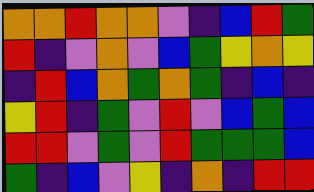[["orange", "orange", "red", "orange", "orange", "violet", "indigo", "blue", "red", "green"], ["red", "indigo", "violet", "orange", "violet", "blue", "green", "yellow", "orange", "yellow"], ["indigo", "red", "blue", "orange", "green", "orange", "green", "indigo", "blue", "indigo"], ["yellow", "red", "indigo", "green", "violet", "red", "violet", "blue", "green", "blue"], ["red", "red", "violet", "green", "violet", "red", "green", "green", "green", "blue"], ["green", "indigo", "blue", "violet", "yellow", "indigo", "orange", "indigo", "red", "red"]]